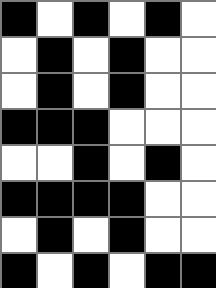[["black", "white", "black", "white", "black", "white"], ["white", "black", "white", "black", "white", "white"], ["white", "black", "white", "black", "white", "white"], ["black", "black", "black", "white", "white", "white"], ["white", "white", "black", "white", "black", "white"], ["black", "black", "black", "black", "white", "white"], ["white", "black", "white", "black", "white", "white"], ["black", "white", "black", "white", "black", "black"]]